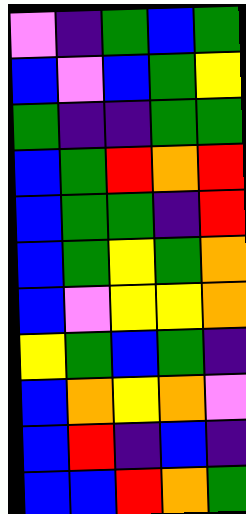[["violet", "indigo", "green", "blue", "green"], ["blue", "violet", "blue", "green", "yellow"], ["green", "indigo", "indigo", "green", "green"], ["blue", "green", "red", "orange", "red"], ["blue", "green", "green", "indigo", "red"], ["blue", "green", "yellow", "green", "orange"], ["blue", "violet", "yellow", "yellow", "orange"], ["yellow", "green", "blue", "green", "indigo"], ["blue", "orange", "yellow", "orange", "violet"], ["blue", "red", "indigo", "blue", "indigo"], ["blue", "blue", "red", "orange", "green"]]